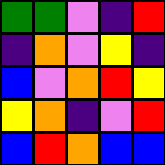[["green", "green", "violet", "indigo", "red"], ["indigo", "orange", "violet", "yellow", "indigo"], ["blue", "violet", "orange", "red", "yellow"], ["yellow", "orange", "indigo", "violet", "red"], ["blue", "red", "orange", "blue", "blue"]]